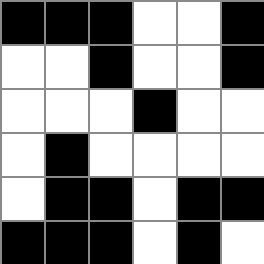[["black", "black", "black", "white", "white", "black"], ["white", "white", "black", "white", "white", "black"], ["white", "white", "white", "black", "white", "white"], ["white", "black", "white", "white", "white", "white"], ["white", "black", "black", "white", "black", "black"], ["black", "black", "black", "white", "black", "white"]]